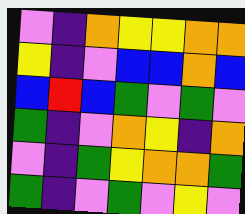[["violet", "indigo", "orange", "yellow", "yellow", "orange", "orange"], ["yellow", "indigo", "violet", "blue", "blue", "orange", "blue"], ["blue", "red", "blue", "green", "violet", "green", "violet"], ["green", "indigo", "violet", "orange", "yellow", "indigo", "orange"], ["violet", "indigo", "green", "yellow", "orange", "orange", "green"], ["green", "indigo", "violet", "green", "violet", "yellow", "violet"]]